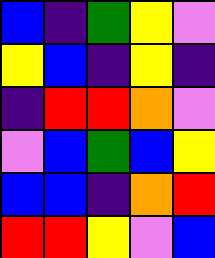[["blue", "indigo", "green", "yellow", "violet"], ["yellow", "blue", "indigo", "yellow", "indigo"], ["indigo", "red", "red", "orange", "violet"], ["violet", "blue", "green", "blue", "yellow"], ["blue", "blue", "indigo", "orange", "red"], ["red", "red", "yellow", "violet", "blue"]]